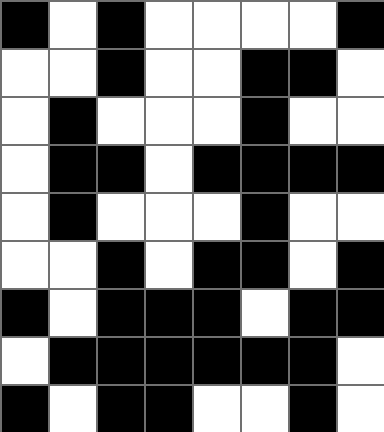[["black", "white", "black", "white", "white", "white", "white", "black"], ["white", "white", "black", "white", "white", "black", "black", "white"], ["white", "black", "white", "white", "white", "black", "white", "white"], ["white", "black", "black", "white", "black", "black", "black", "black"], ["white", "black", "white", "white", "white", "black", "white", "white"], ["white", "white", "black", "white", "black", "black", "white", "black"], ["black", "white", "black", "black", "black", "white", "black", "black"], ["white", "black", "black", "black", "black", "black", "black", "white"], ["black", "white", "black", "black", "white", "white", "black", "white"]]